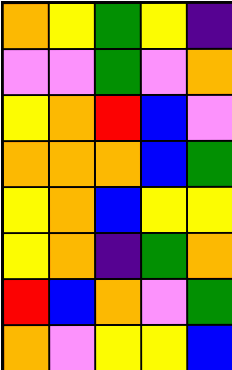[["orange", "yellow", "green", "yellow", "indigo"], ["violet", "violet", "green", "violet", "orange"], ["yellow", "orange", "red", "blue", "violet"], ["orange", "orange", "orange", "blue", "green"], ["yellow", "orange", "blue", "yellow", "yellow"], ["yellow", "orange", "indigo", "green", "orange"], ["red", "blue", "orange", "violet", "green"], ["orange", "violet", "yellow", "yellow", "blue"]]